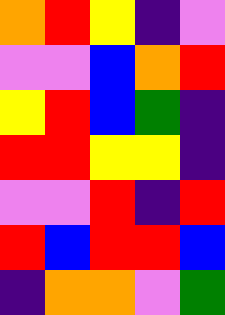[["orange", "red", "yellow", "indigo", "violet"], ["violet", "violet", "blue", "orange", "red"], ["yellow", "red", "blue", "green", "indigo"], ["red", "red", "yellow", "yellow", "indigo"], ["violet", "violet", "red", "indigo", "red"], ["red", "blue", "red", "red", "blue"], ["indigo", "orange", "orange", "violet", "green"]]